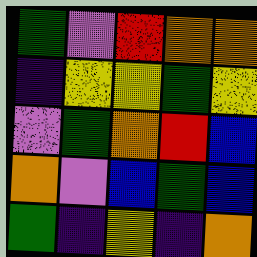[["green", "violet", "red", "orange", "orange"], ["indigo", "yellow", "yellow", "green", "yellow"], ["violet", "green", "orange", "red", "blue"], ["orange", "violet", "blue", "green", "blue"], ["green", "indigo", "yellow", "indigo", "orange"]]